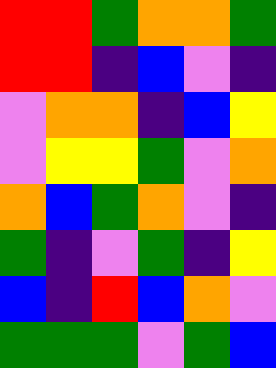[["red", "red", "green", "orange", "orange", "green"], ["red", "red", "indigo", "blue", "violet", "indigo"], ["violet", "orange", "orange", "indigo", "blue", "yellow"], ["violet", "yellow", "yellow", "green", "violet", "orange"], ["orange", "blue", "green", "orange", "violet", "indigo"], ["green", "indigo", "violet", "green", "indigo", "yellow"], ["blue", "indigo", "red", "blue", "orange", "violet"], ["green", "green", "green", "violet", "green", "blue"]]